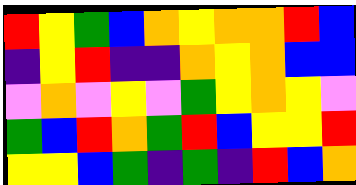[["red", "yellow", "green", "blue", "orange", "yellow", "orange", "orange", "red", "blue"], ["indigo", "yellow", "red", "indigo", "indigo", "orange", "yellow", "orange", "blue", "blue"], ["violet", "orange", "violet", "yellow", "violet", "green", "yellow", "orange", "yellow", "violet"], ["green", "blue", "red", "orange", "green", "red", "blue", "yellow", "yellow", "red"], ["yellow", "yellow", "blue", "green", "indigo", "green", "indigo", "red", "blue", "orange"]]